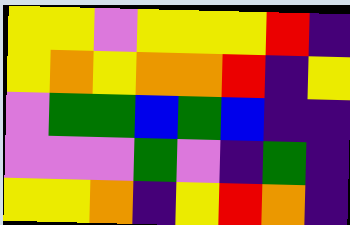[["yellow", "yellow", "violet", "yellow", "yellow", "yellow", "red", "indigo"], ["yellow", "orange", "yellow", "orange", "orange", "red", "indigo", "yellow"], ["violet", "green", "green", "blue", "green", "blue", "indigo", "indigo"], ["violet", "violet", "violet", "green", "violet", "indigo", "green", "indigo"], ["yellow", "yellow", "orange", "indigo", "yellow", "red", "orange", "indigo"]]